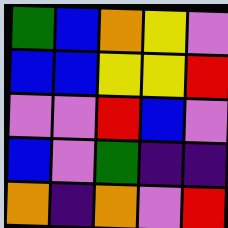[["green", "blue", "orange", "yellow", "violet"], ["blue", "blue", "yellow", "yellow", "red"], ["violet", "violet", "red", "blue", "violet"], ["blue", "violet", "green", "indigo", "indigo"], ["orange", "indigo", "orange", "violet", "red"]]